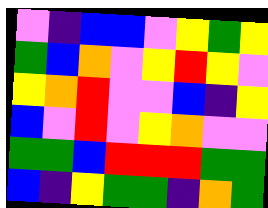[["violet", "indigo", "blue", "blue", "violet", "yellow", "green", "yellow"], ["green", "blue", "orange", "violet", "yellow", "red", "yellow", "violet"], ["yellow", "orange", "red", "violet", "violet", "blue", "indigo", "yellow"], ["blue", "violet", "red", "violet", "yellow", "orange", "violet", "violet"], ["green", "green", "blue", "red", "red", "red", "green", "green"], ["blue", "indigo", "yellow", "green", "green", "indigo", "orange", "green"]]